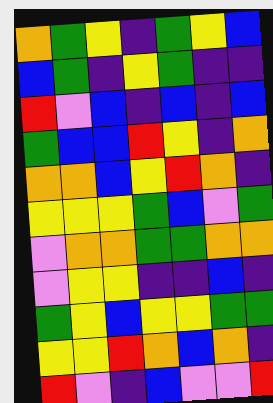[["orange", "green", "yellow", "indigo", "green", "yellow", "blue"], ["blue", "green", "indigo", "yellow", "green", "indigo", "indigo"], ["red", "violet", "blue", "indigo", "blue", "indigo", "blue"], ["green", "blue", "blue", "red", "yellow", "indigo", "orange"], ["orange", "orange", "blue", "yellow", "red", "orange", "indigo"], ["yellow", "yellow", "yellow", "green", "blue", "violet", "green"], ["violet", "orange", "orange", "green", "green", "orange", "orange"], ["violet", "yellow", "yellow", "indigo", "indigo", "blue", "indigo"], ["green", "yellow", "blue", "yellow", "yellow", "green", "green"], ["yellow", "yellow", "red", "orange", "blue", "orange", "indigo"], ["red", "violet", "indigo", "blue", "violet", "violet", "red"]]